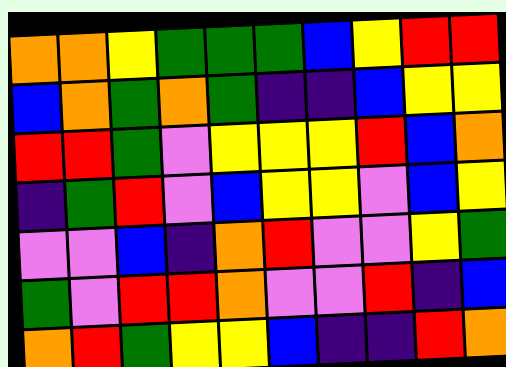[["orange", "orange", "yellow", "green", "green", "green", "blue", "yellow", "red", "red"], ["blue", "orange", "green", "orange", "green", "indigo", "indigo", "blue", "yellow", "yellow"], ["red", "red", "green", "violet", "yellow", "yellow", "yellow", "red", "blue", "orange"], ["indigo", "green", "red", "violet", "blue", "yellow", "yellow", "violet", "blue", "yellow"], ["violet", "violet", "blue", "indigo", "orange", "red", "violet", "violet", "yellow", "green"], ["green", "violet", "red", "red", "orange", "violet", "violet", "red", "indigo", "blue"], ["orange", "red", "green", "yellow", "yellow", "blue", "indigo", "indigo", "red", "orange"]]